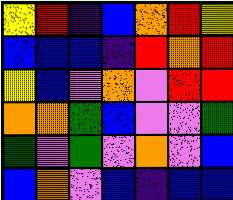[["yellow", "red", "indigo", "blue", "orange", "red", "yellow"], ["blue", "blue", "blue", "indigo", "red", "orange", "red"], ["yellow", "blue", "violet", "orange", "violet", "red", "red"], ["orange", "orange", "green", "blue", "violet", "violet", "green"], ["green", "violet", "green", "violet", "orange", "violet", "blue"], ["blue", "orange", "violet", "blue", "indigo", "blue", "blue"]]